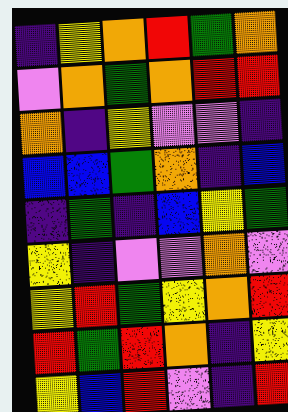[["indigo", "yellow", "orange", "red", "green", "orange"], ["violet", "orange", "green", "orange", "red", "red"], ["orange", "indigo", "yellow", "violet", "violet", "indigo"], ["blue", "blue", "green", "orange", "indigo", "blue"], ["indigo", "green", "indigo", "blue", "yellow", "green"], ["yellow", "indigo", "violet", "violet", "orange", "violet"], ["yellow", "red", "green", "yellow", "orange", "red"], ["red", "green", "red", "orange", "indigo", "yellow"], ["yellow", "blue", "red", "violet", "indigo", "red"]]